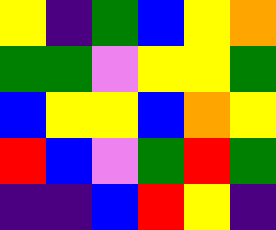[["yellow", "indigo", "green", "blue", "yellow", "orange"], ["green", "green", "violet", "yellow", "yellow", "green"], ["blue", "yellow", "yellow", "blue", "orange", "yellow"], ["red", "blue", "violet", "green", "red", "green"], ["indigo", "indigo", "blue", "red", "yellow", "indigo"]]